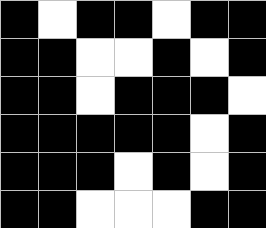[["black", "white", "black", "black", "white", "black", "black"], ["black", "black", "white", "white", "black", "white", "black"], ["black", "black", "white", "black", "black", "black", "white"], ["black", "black", "black", "black", "black", "white", "black"], ["black", "black", "black", "white", "black", "white", "black"], ["black", "black", "white", "white", "white", "black", "black"]]